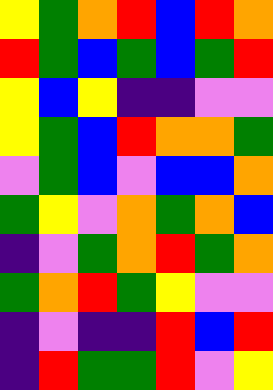[["yellow", "green", "orange", "red", "blue", "red", "orange"], ["red", "green", "blue", "green", "blue", "green", "red"], ["yellow", "blue", "yellow", "indigo", "indigo", "violet", "violet"], ["yellow", "green", "blue", "red", "orange", "orange", "green"], ["violet", "green", "blue", "violet", "blue", "blue", "orange"], ["green", "yellow", "violet", "orange", "green", "orange", "blue"], ["indigo", "violet", "green", "orange", "red", "green", "orange"], ["green", "orange", "red", "green", "yellow", "violet", "violet"], ["indigo", "violet", "indigo", "indigo", "red", "blue", "red"], ["indigo", "red", "green", "green", "red", "violet", "yellow"]]